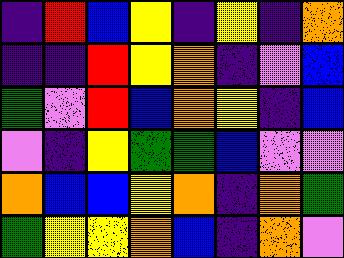[["indigo", "red", "blue", "yellow", "indigo", "yellow", "indigo", "orange"], ["indigo", "indigo", "red", "yellow", "orange", "indigo", "violet", "blue"], ["green", "violet", "red", "blue", "orange", "yellow", "indigo", "blue"], ["violet", "indigo", "yellow", "green", "green", "blue", "violet", "violet"], ["orange", "blue", "blue", "yellow", "orange", "indigo", "orange", "green"], ["green", "yellow", "yellow", "orange", "blue", "indigo", "orange", "violet"]]